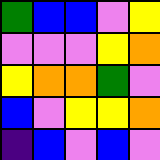[["green", "blue", "blue", "violet", "yellow"], ["violet", "violet", "violet", "yellow", "orange"], ["yellow", "orange", "orange", "green", "violet"], ["blue", "violet", "yellow", "yellow", "orange"], ["indigo", "blue", "violet", "blue", "violet"]]